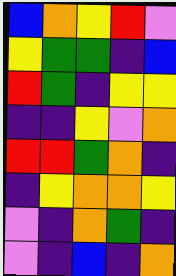[["blue", "orange", "yellow", "red", "violet"], ["yellow", "green", "green", "indigo", "blue"], ["red", "green", "indigo", "yellow", "yellow"], ["indigo", "indigo", "yellow", "violet", "orange"], ["red", "red", "green", "orange", "indigo"], ["indigo", "yellow", "orange", "orange", "yellow"], ["violet", "indigo", "orange", "green", "indigo"], ["violet", "indigo", "blue", "indigo", "orange"]]